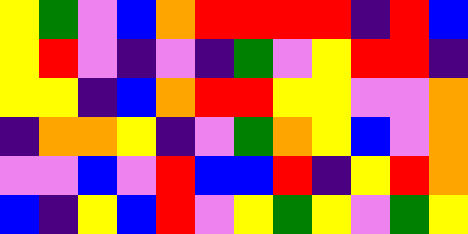[["yellow", "green", "violet", "blue", "orange", "red", "red", "red", "red", "indigo", "red", "blue"], ["yellow", "red", "violet", "indigo", "violet", "indigo", "green", "violet", "yellow", "red", "red", "indigo"], ["yellow", "yellow", "indigo", "blue", "orange", "red", "red", "yellow", "yellow", "violet", "violet", "orange"], ["indigo", "orange", "orange", "yellow", "indigo", "violet", "green", "orange", "yellow", "blue", "violet", "orange"], ["violet", "violet", "blue", "violet", "red", "blue", "blue", "red", "indigo", "yellow", "red", "orange"], ["blue", "indigo", "yellow", "blue", "red", "violet", "yellow", "green", "yellow", "violet", "green", "yellow"]]